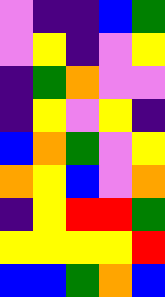[["violet", "indigo", "indigo", "blue", "green"], ["violet", "yellow", "indigo", "violet", "yellow"], ["indigo", "green", "orange", "violet", "violet"], ["indigo", "yellow", "violet", "yellow", "indigo"], ["blue", "orange", "green", "violet", "yellow"], ["orange", "yellow", "blue", "violet", "orange"], ["indigo", "yellow", "red", "red", "green"], ["yellow", "yellow", "yellow", "yellow", "red"], ["blue", "blue", "green", "orange", "blue"]]